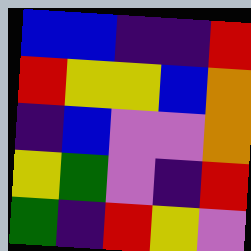[["blue", "blue", "indigo", "indigo", "red"], ["red", "yellow", "yellow", "blue", "orange"], ["indigo", "blue", "violet", "violet", "orange"], ["yellow", "green", "violet", "indigo", "red"], ["green", "indigo", "red", "yellow", "violet"]]